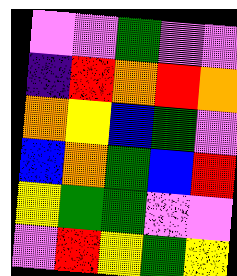[["violet", "violet", "green", "violet", "violet"], ["indigo", "red", "orange", "red", "orange"], ["orange", "yellow", "blue", "green", "violet"], ["blue", "orange", "green", "blue", "red"], ["yellow", "green", "green", "violet", "violet"], ["violet", "red", "yellow", "green", "yellow"]]